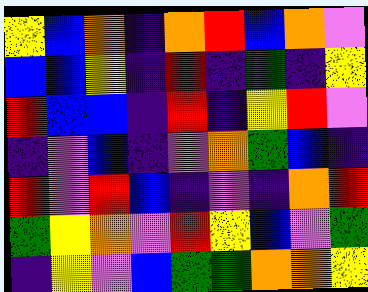[["yellow", "blue", "orange", "indigo", "orange", "red", "blue", "orange", "violet"], ["blue", "blue", "yellow", "indigo", "red", "indigo", "green", "indigo", "yellow"], ["red", "blue", "blue", "indigo", "red", "indigo", "yellow", "red", "violet"], ["indigo", "violet", "blue", "indigo", "violet", "orange", "green", "blue", "indigo"], ["red", "violet", "red", "blue", "indigo", "violet", "indigo", "orange", "red"], ["green", "yellow", "orange", "violet", "red", "yellow", "blue", "violet", "green"], ["indigo", "yellow", "violet", "blue", "green", "green", "orange", "orange", "yellow"]]